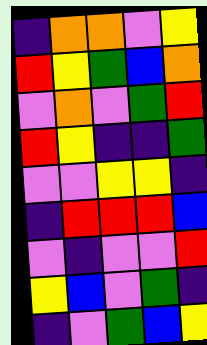[["indigo", "orange", "orange", "violet", "yellow"], ["red", "yellow", "green", "blue", "orange"], ["violet", "orange", "violet", "green", "red"], ["red", "yellow", "indigo", "indigo", "green"], ["violet", "violet", "yellow", "yellow", "indigo"], ["indigo", "red", "red", "red", "blue"], ["violet", "indigo", "violet", "violet", "red"], ["yellow", "blue", "violet", "green", "indigo"], ["indigo", "violet", "green", "blue", "yellow"]]